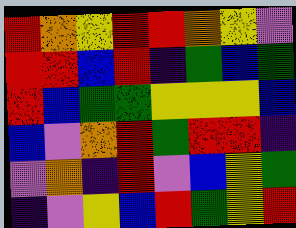[["red", "orange", "yellow", "red", "red", "orange", "yellow", "violet"], ["red", "red", "blue", "red", "indigo", "green", "blue", "green"], ["red", "blue", "green", "green", "yellow", "yellow", "yellow", "blue"], ["blue", "violet", "orange", "red", "green", "red", "red", "indigo"], ["violet", "orange", "indigo", "red", "violet", "blue", "yellow", "green"], ["indigo", "violet", "yellow", "blue", "red", "green", "yellow", "red"]]